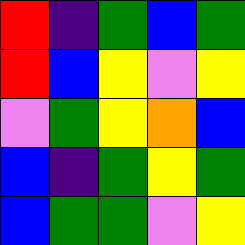[["red", "indigo", "green", "blue", "green"], ["red", "blue", "yellow", "violet", "yellow"], ["violet", "green", "yellow", "orange", "blue"], ["blue", "indigo", "green", "yellow", "green"], ["blue", "green", "green", "violet", "yellow"]]